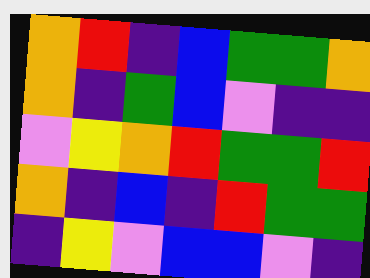[["orange", "red", "indigo", "blue", "green", "green", "orange"], ["orange", "indigo", "green", "blue", "violet", "indigo", "indigo"], ["violet", "yellow", "orange", "red", "green", "green", "red"], ["orange", "indigo", "blue", "indigo", "red", "green", "green"], ["indigo", "yellow", "violet", "blue", "blue", "violet", "indigo"]]